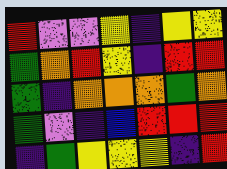[["red", "violet", "violet", "yellow", "indigo", "yellow", "yellow"], ["green", "orange", "red", "yellow", "indigo", "red", "red"], ["green", "indigo", "orange", "orange", "orange", "green", "orange"], ["green", "violet", "indigo", "blue", "red", "red", "red"], ["indigo", "green", "yellow", "yellow", "yellow", "indigo", "red"]]